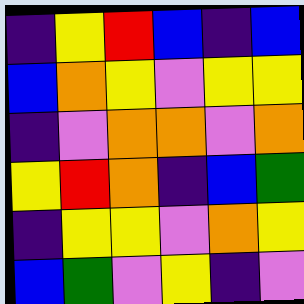[["indigo", "yellow", "red", "blue", "indigo", "blue"], ["blue", "orange", "yellow", "violet", "yellow", "yellow"], ["indigo", "violet", "orange", "orange", "violet", "orange"], ["yellow", "red", "orange", "indigo", "blue", "green"], ["indigo", "yellow", "yellow", "violet", "orange", "yellow"], ["blue", "green", "violet", "yellow", "indigo", "violet"]]